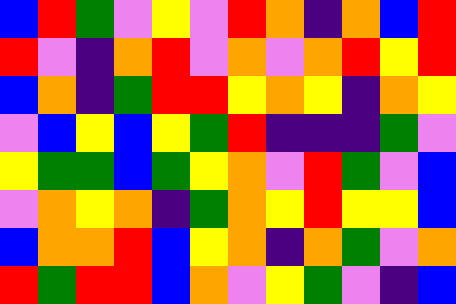[["blue", "red", "green", "violet", "yellow", "violet", "red", "orange", "indigo", "orange", "blue", "red"], ["red", "violet", "indigo", "orange", "red", "violet", "orange", "violet", "orange", "red", "yellow", "red"], ["blue", "orange", "indigo", "green", "red", "red", "yellow", "orange", "yellow", "indigo", "orange", "yellow"], ["violet", "blue", "yellow", "blue", "yellow", "green", "red", "indigo", "indigo", "indigo", "green", "violet"], ["yellow", "green", "green", "blue", "green", "yellow", "orange", "violet", "red", "green", "violet", "blue"], ["violet", "orange", "yellow", "orange", "indigo", "green", "orange", "yellow", "red", "yellow", "yellow", "blue"], ["blue", "orange", "orange", "red", "blue", "yellow", "orange", "indigo", "orange", "green", "violet", "orange"], ["red", "green", "red", "red", "blue", "orange", "violet", "yellow", "green", "violet", "indigo", "blue"]]